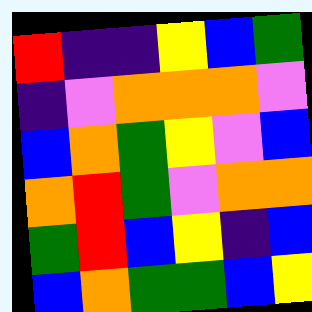[["red", "indigo", "indigo", "yellow", "blue", "green"], ["indigo", "violet", "orange", "orange", "orange", "violet"], ["blue", "orange", "green", "yellow", "violet", "blue"], ["orange", "red", "green", "violet", "orange", "orange"], ["green", "red", "blue", "yellow", "indigo", "blue"], ["blue", "orange", "green", "green", "blue", "yellow"]]